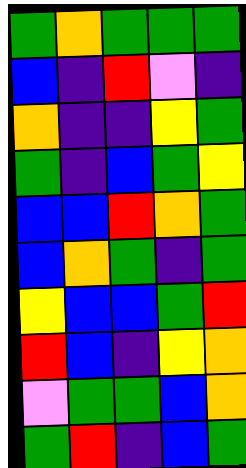[["green", "orange", "green", "green", "green"], ["blue", "indigo", "red", "violet", "indigo"], ["orange", "indigo", "indigo", "yellow", "green"], ["green", "indigo", "blue", "green", "yellow"], ["blue", "blue", "red", "orange", "green"], ["blue", "orange", "green", "indigo", "green"], ["yellow", "blue", "blue", "green", "red"], ["red", "blue", "indigo", "yellow", "orange"], ["violet", "green", "green", "blue", "orange"], ["green", "red", "indigo", "blue", "green"]]